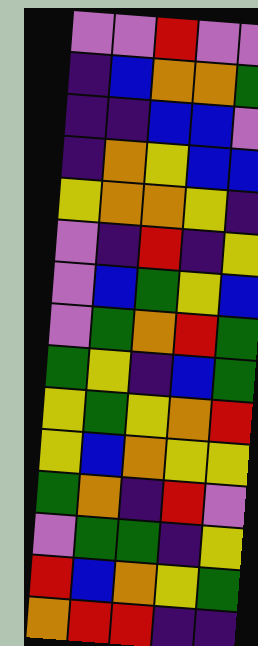[["violet", "violet", "red", "violet", "violet"], ["indigo", "blue", "orange", "orange", "green"], ["indigo", "indigo", "blue", "blue", "violet"], ["indigo", "orange", "yellow", "blue", "blue"], ["yellow", "orange", "orange", "yellow", "indigo"], ["violet", "indigo", "red", "indigo", "yellow"], ["violet", "blue", "green", "yellow", "blue"], ["violet", "green", "orange", "red", "green"], ["green", "yellow", "indigo", "blue", "green"], ["yellow", "green", "yellow", "orange", "red"], ["yellow", "blue", "orange", "yellow", "yellow"], ["green", "orange", "indigo", "red", "violet"], ["violet", "green", "green", "indigo", "yellow"], ["red", "blue", "orange", "yellow", "green"], ["orange", "red", "red", "indigo", "indigo"]]